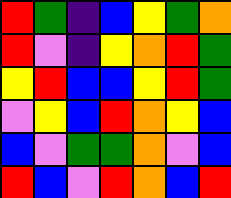[["red", "green", "indigo", "blue", "yellow", "green", "orange"], ["red", "violet", "indigo", "yellow", "orange", "red", "green"], ["yellow", "red", "blue", "blue", "yellow", "red", "green"], ["violet", "yellow", "blue", "red", "orange", "yellow", "blue"], ["blue", "violet", "green", "green", "orange", "violet", "blue"], ["red", "blue", "violet", "red", "orange", "blue", "red"]]